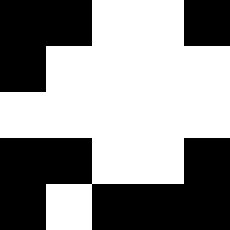[["black", "black", "white", "white", "black"], ["black", "white", "white", "white", "white"], ["white", "white", "white", "white", "white"], ["black", "black", "white", "white", "black"], ["black", "white", "black", "black", "black"]]